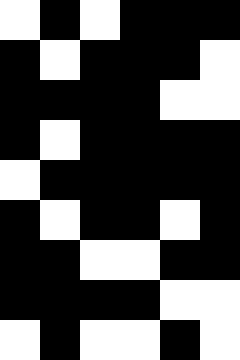[["white", "black", "white", "black", "black", "black"], ["black", "white", "black", "black", "black", "white"], ["black", "black", "black", "black", "white", "white"], ["black", "white", "black", "black", "black", "black"], ["white", "black", "black", "black", "black", "black"], ["black", "white", "black", "black", "white", "black"], ["black", "black", "white", "white", "black", "black"], ["black", "black", "black", "black", "white", "white"], ["white", "black", "white", "white", "black", "white"]]